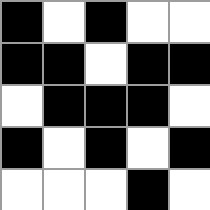[["black", "white", "black", "white", "white"], ["black", "black", "white", "black", "black"], ["white", "black", "black", "black", "white"], ["black", "white", "black", "white", "black"], ["white", "white", "white", "black", "white"]]